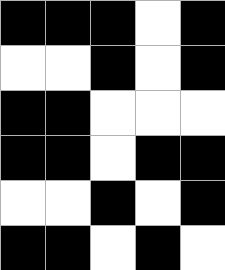[["black", "black", "black", "white", "black"], ["white", "white", "black", "white", "black"], ["black", "black", "white", "white", "white"], ["black", "black", "white", "black", "black"], ["white", "white", "black", "white", "black"], ["black", "black", "white", "black", "white"]]